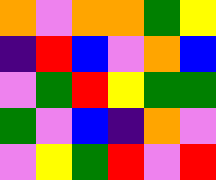[["orange", "violet", "orange", "orange", "green", "yellow"], ["indigo", "red", "blue", "violet", "orange", "blue"], ["violet", "green", "red", "yellow", "green", "green"], ["green", "violet", "blue", "indigo", "orange", "violet"], ["violet", "yellow", "green", "red", "violet", "red"]]